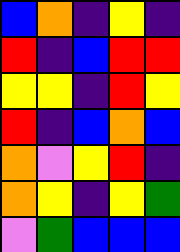[["blue", "orange", "indigo", "yellow", "indigo"], ["red", "indigo", "blue", "red", "red"], ["yellow", "yellow", "indigo", "red", "yellow"], ["red", "indigo", "blue", "orange", "blue"], ["orange", "violet", "yellow", "red", "indigo"], ["orange", "yellow", "indigo", "yellow", "green"], ["violet", "green", "blue", "blue", "blue"]]